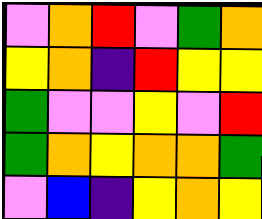[["violet", "orange", "red", "violet", "green", "orange"], ["yellow", "orange", "indigo", "red", "yellow", "yellow"], ["green", "violet", "violet", "yellow", "violet", "red"], ["green", "orange", "yellow", "orange", "orange", "green"], ["violet", "blue", "indigo", "yellow", "orange", "yellow"]]